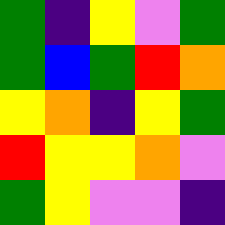[["green", "indigo", "yellow", "violet", "green"], ["green", "blue", "green", "red", "orange"], ["yellow", "orange", "indigo", "yellow", "green"], ["red", "yellow", "yellow", "orange", "violet"], ["green", "yellow", "violet", "violet", "indigo"]]